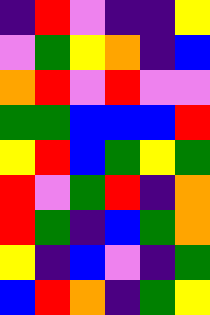[["indigo", "red", "violet", "indigo", "indigo", "yellow"], ["violet", "green", "yellow", "orange", "indigo", "blue"], ["orange", "red", "violet", "red", "violet", "violet"], ["green", "green", "blue", "blue", "blue", "red"], ["yellow", "red", "blue", "green", "yellow", "green"], ["red", "violet", "green", "red", "indigo", "orange"], ["red", "green", "indigo", "blue", "green", "orange"], ["yellow", "indigo", "blue", "violet", "indigo", "green"], ["blue", "red", "orange", "indigo", "green", "yellow"]]